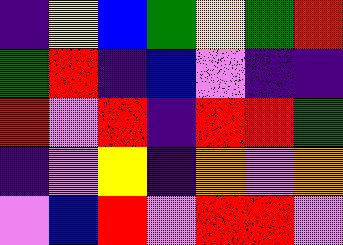[["indigo", "yellow", "blue", "green", "yellow", "green", "red"], ["green", "red", "indigo", "blue", "violet", "indigo", "indigo"], ["red", "violet", "red", "indigo", "red", "red", "green"], ["indigo", "violet", "yellow", "indigo", "orange", "violet", "orange"], ["violet", "blue", "red", "violet", "red", "red", "violet"]]